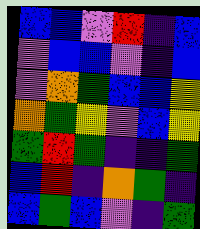[["blue", "blue", "violet", "red", "indigo", "blue"], ["violet", "blue", "blue", "violet", "indigo", "blue"], ["violet", "orange", "green", "blue", "blue", "yellow"], ["orange", "green", "yellow", "violet", "blue", "yellow"], ["green", "red", "green", "indigo", "indigo", "green"], ["blue", "red", "indigo", "orange", "green", "indigo"], ["blue", "green", "blue", "violet", "indigo", "green"]]